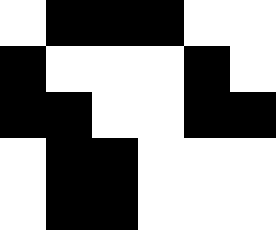[["white", "black", "black", "black", "white", "white"], ["black", "white", "white", "white", "black", "white"], ["black", "black", "white", "white", "black", "black"], ["white", "black", "black", "white", "white", "white"], ["white", "black", "black", "white", "white", "white"]]